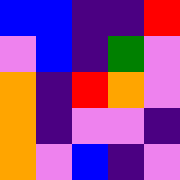[["blue", "blue", "indigo", "indigo", "red"], ["violet", "blue", "indigo", "green", "violet"], ["orange", "indigo", "red", "orange", "violet"], ["orange", "indigo", "violet", "violet", "indigo"], ["orange", "violet", "blue", "indigo", "violet"]]